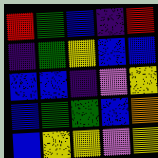[["red", "green", "blue", "indigo", "red"], ["indigo", "green", "yellow", "blue", "blue"], ["blue", "blue", "indigo", "violet", "yellow"], ["blue", "green", "green", "blue", "orange"], ["blue", "yellow", "yellow", "violet", "yellow"]]